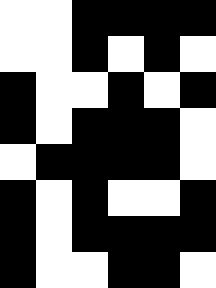[["white", "white", "black", "black", "black", "black"], ["white", "white", "black", "white", "black", "white"], ["black", "white", "white", "black", "white", "black"], ["black", "white", "black", "black", "black", "white"], ["white", "black", "black", "black", "black", "white"], ["black", "white", "black", "white", "white", "black"], ["black", "white", "black", "black", "black", "black"], ["black", "white", "white", "black", "black", "white"]]